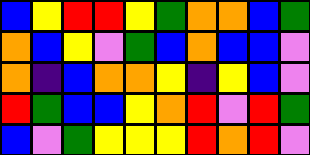[["blue", "yellow", "red", "red", "yellow", "green", "orange", "orange", "blue", "green"], ["orange", "blue", "yellow", "violet", "green", "blue", "orange", "blue", "blue", "violet"], ["orange", "indigo", "blue", "orange", "orange", "yellow", "indigo", "yellow", "blue", "violet"], ["red", "green", "blue", "blue", "yellow", "orange", "red", "violet", "red", "green"], ["blue", "violet", "green", "yellow", "yellow", "yellow", "red", "orange", "red", "violet"]]